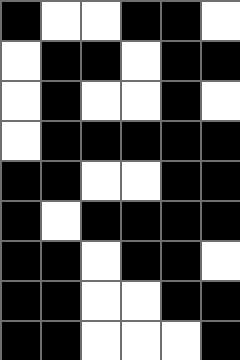[["black", "white", "white", "black", "black", "white"], ["white", "black", "black", "white", "black", "black"], ["white", "black", "white", "white", "black", "white"], ["white", "black", "black", "black", "black", "black"], ["black", "black", "white", "white", "black", "black"], ["black", "white", "black", "black", "black", "black"], ["black", "black", "white", "black", "black", "white"], ["black", "black", "white", "white", "black", "black"], ["black", "black", "white", "white", "white", "black"]]